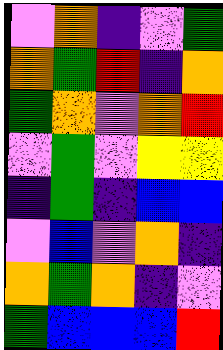[["violet", "orange", "indigo", "violet", "green"], ["orange", "green", "red", "indigo", "orange"], ["green", "orange", "violet", "orange", "red"], ["violet", "green", "violet", "yellow", "yellow"], ["indigo", "green", "indigo", "blue", "blue"], ["violet", "blue", "violet", "orange", "indigo"], ["orange", "green", "orange", "indigo", "violet"], ["green", "blue", "blue", "blue", "red"]]